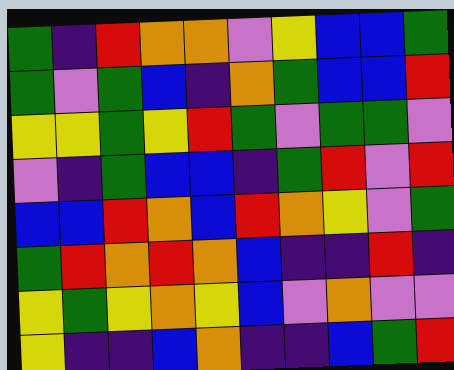[["green", "indigo", "red", "orange", "orange", "violet", "yellow", "blue", "blue", "green"], ["green", "violet", "green", "blue", "indigo", "orange", "green", "blue", "blue", "red"], ["yellow", "yellow", "green", "yellow", "red", "green", "violet", "green", "green", "violet"], ["violet", "indigo", "green", "blue", "blue", "indigo", "green", "red", "violet", "red"], ["blue", "blue", "red", "orange", "blue", "red", "orange", "yellow", "violet", "green"], ["green", "red", "orange", "red", "orange", "blue", "indigo", "indigo", "red", "indigo"], ["yellow", "green", "yellow", "orange", "yellow", "blue", "violet", "orange", "violet", "violet"], ["yellow", "indigo", "indigo", "blue", "orange", "indigo", "indigo", "blue", "green", "red"]]